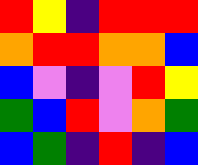[["red", "yellow", "indigo", "red", "red", "red"], ["orange", "red", "red", "orange", "orange", "blue"], ["blue", "violet", "indigo", "violet", "red", "yellow"], ["green", "blue", "red", "violet", "orange", "green"], ["blue", "green", "indigo", "red", "indigo", "blue"]]